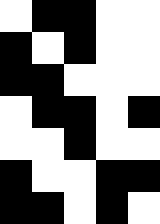[["white", "black", "black", "white", "white"], ["black", "white", "black", "white", "white"], ["black", "black", "white", "white", "white"], ["white", "black", "black", "white", "black"], ["white", "white", "black", "white", "white"], ["black", "white", "white", "black", "black"], ["black", "black", "white", "black", "white"]]